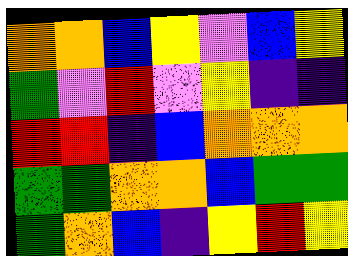[["orange", "orange", "blue", "yellow", "violet", "blue", "yellow"], ["green", "violet", "red", "violet", "yellow", "indigo", "indigo"], ["red", "red", "indigo", "blue", "orange", "orange", "orange"], ["green", "green", "orange", "orange", "blue", "green", "green"], ["green", "orange", "blue", "indigo", "yellow", "red", "yellow"]]